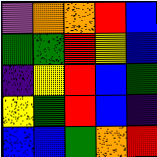[["violet", "orange", "orange", "red", "blue"], ["green", "green", "red", "yellow", "blue"], ["indigo", "yellow", "red", "blue", "green"], ["yellow", "green", "red", "blue", "indigo"], ["blue", "blue", "green", "orange", "red"]]